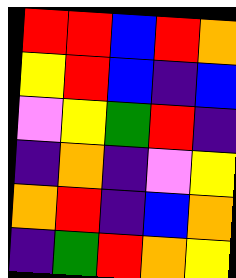[["red", "red", "blue", "red", "orange"], ["yellow", "red", "blue", "indigo", "blue"], ["violet", "yellow", "green", "red", "indigo"], ["indigo", "orange", "indigo", "violet", "yellow"], ["orange", "red", "indigo", "blue", "orange"], ["indigo", "green", "red", "orange", "yellow"]]